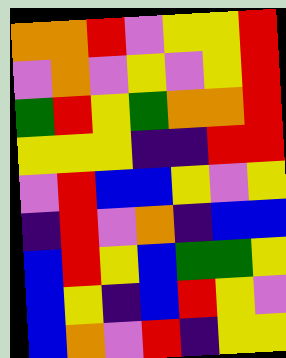[["orange", "orange", "red", "violet", "yellow", "yellow", "red"], ["violet", "orange", "violet", "yellow", "violet", "yellow", "red"], ["green", "red", "yellow", "green", "orange", "orange", "red"], ["yellow", "yellow", "yellow", "indigo", "indigo", "red", "red"], ["violet", "red", "blue", "blue", "yellow", "violet", "yellow"], ["indigo", "red", "violet", "orange", "indigo", "blue", "blue"], ["blue", "red", "yellow", "blue", "green", "green", "yellow"], ["blue", "yellow", "indigo", "blue", "red", "yellow", "violet"], ["blue", "orange", "violet", "red", "indigo", "yellow", "yellow"]]